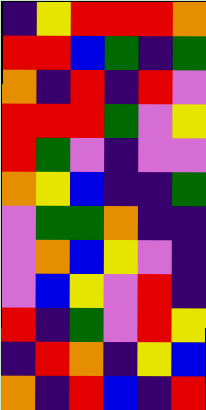[["indigo", "yellow", "red", "red", "red", "orange"], ["red", "red", "blue", "green", "indigo", "green"], ["orange", "indigo", "red", "indigo", "red", "violet"], ["red", "red", "red", "green", "violet", "yellow"], ["red", "green", "violet", "indigo", "violet", "violet"], ["orange", "yellow", "blue", "indigo", "indigo", "green"], ["violet", "green", "green", "orange", "indigo", "indigo"], ["violet", "orange", "blue", "yellow", "violet", "indigo"], ["violet", "blue", "yellow", "violet", "red", "indigo"], ["red", "indigo", "green", "violet", "red", "yellow"], ["indigo", "red", "orange", "indigo", "yellow", "blue"], ["orange", "indigo", "red", "blue", "indigo", "red"]]